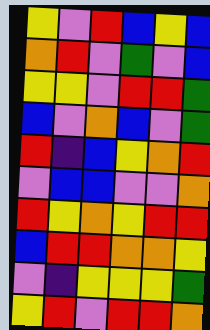[["yellow", "violet", "red", "blue", "yellow", "blue"], ["orange", "red", "violet", "green", "violet", "blue"], ["yellow", "yellow", "violet", "red", "red", "green"], ["blue", "violet", "orange", "blue", "violet", "green"], ["red", "indigo", "blue", "yellow", "orange", "red"], ["violet", "blue", "blue", "violet", "violet", "orange"], ["red", "yellow", "orange", "yellow", "red", "red"], ["blue", "red", "red", "orange", "orange", "yellow"], ["violet", "indigo", "yellow", "yellow", "yellow", "green"], ["yellow", "red", "violet", "red", "red", "orange"]]